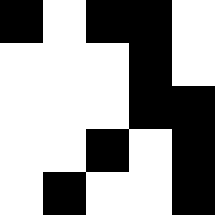[["black", "white", "black", "black", "white"], ["white", "white", "white", "black", "white"], ["white", "white", "white", "black", "black"], ["white", "white", "black", "white", "black"], ["white", "black", "white", "white", "black"]]